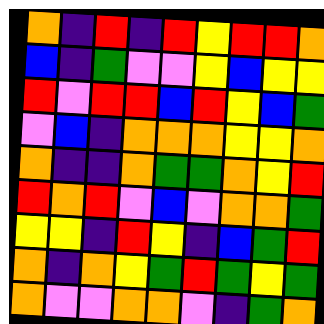[["orange", "indigo", "red", "indigo", "red", "yellow", "red", "red", "orange"], ["blue", "indigo", "green", "violet", "violet", "yellow", "blue", "yellow", "yellow"], ["red", "violet", "red", "red", "blue", "red", "yellow", "blue", "green"], ["violet", "blue", "indigo", "orange", "orange", "orange", "yellow", "yellow", "orange"], ["orange", "indigo", "indigo", "orange", "green", "green", "orange", "yellow", "red"], ["red", "orange", "red", "violet", "blue", "violet", "orange", "orange", "green"], ["yellow", "yellow", "indigo", "red", "yellow", "indigo", "blue", "green", "red"], ["orange", "indigo", "orange", "yellow", "green", "red", "green", "yellow", "green"], ["orange", "violet", "violet", "orange", "orange", "violet", "indigo", "green", "orange"]]